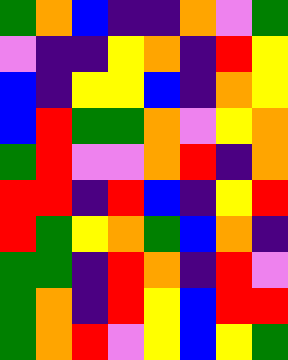[["green", "orange", "blue", "indigo", "indigo", "orange", "violet", "green"], ["violet", "indigo", "indigo", "yellow", "orange", "indigo", "red", "yellow"], ["blue", "indigo", "yellow", "yellow", "blue", "indigo", "orange", "yellow"], ["blue", "red", "green", "green", "orange", "violet", "yellow", "orange"], ["green", "red", "violet", "violet", "orange", "red", "indigo", "orange"], ["red", "red", "indigo", "red", "blue", "indigo", "yellow", "red"], ["red", "green", "yellow", "orange", "green", "blue", "orange", "indigo"], ["green", "green", "indigo", "red", "orange", "indigo", "red", "violet"], ["green", "orange", "indigo", "red", "yellow", "blue", "red", "red"], ["green", "orange", "red", "violet", "yellow", "blue", "yellow", "green"]]